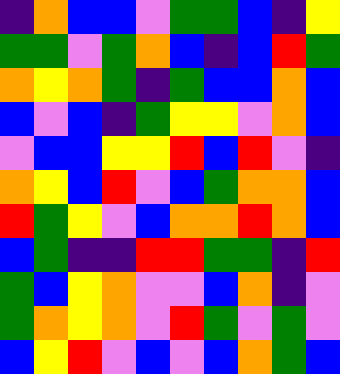[["indigo", "orange", "blue", "blue", "violet", "green", "green", "blue", "indigo", "yellow"], ["green", "green", "violet", "green", "orange", "blue", "indigo", "blue", "red", "green"], ["orange", "yellow", "orange", "green", "indigo", "green", "blue", "blue", "orange", "blue"], ["blue", "violet", "blue", "indigo", "green", "yellow", "yellow", "violet", "orange", "blue"], ["violet", "blue", "blue", "yellow", "yellow", "red", "blue", "red", "violet", "indigo"], ["orange", "yellow", "blue", "red", "violet", "blue", "green", "orange", "orange", "blue"], ["red", "green", "yellow", "violet", "blue", "orange", "orange", "red", "orange", "blue"], ["blue", "green", "indigo", "indigo", "red", "red", "green", "green", "indigo", "red"], ["green", "blue", "yellow", "orange", "violet", "violet", "blue", "orange", "indigo", "violet"], ["green", "orange", "yellow", "orange", "violet", "red", "green", "violet", "green", "violet"], ["blue", "yellow", "red", "violet", "blue", "violet", "blue", "orange", "green", "blue"]]